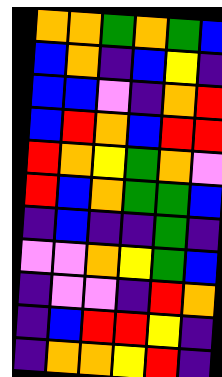[["orange", "orange", "green", "orange", "green", "blue"], ["blue", "orange", "indigo", "blue", "yellow", "indigo"], ["blue", "blue", "violet", "indigo", "orange", "red"], ["blue", "red", "orange", "blue", "red", "red"], ["red", "orange", "yellow", "green", "orange", "violet"], ["red", "blue", "orange", "green", "green", "blue"], ["indigo", "blue", "indigo", "indigo", "green", "indigo"], ["violet", "violet", "orange", "yellow", "green", "blue"], ["indigo", "violet", "violet", "indigo", "red", "orange"], ["indigo", "blue", "red", "red", "yellow", "indigo"], ["indigo", "orange", "orange", "yellow", "red", "indigo"]]